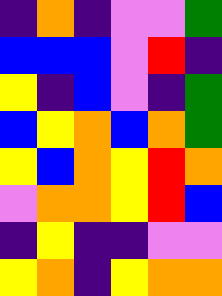[["indigo", "orange", "indigo", "violet", "violet", "green"], ["blue", "blue", "blue", "violet", "red", "indigo"], ["yellow", "indigo", "blue", "violet", "indigo", "green"], ["blue", "yellow", "orange", "blue", "orange", "green"], ["yellow", "blue", "orange", "yellow", "red", "orange"], ["violet", "orange", "orange", "yellow", "red", "blue"], ["indigo", "yellow", "indigo", "indigo", "violet", "violet"], ["yellow", "orange", "indigo", "yellow", "orange", "orange"]]